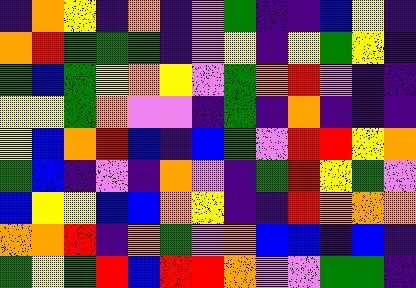[["indigo", "orange", "yellow", "indigo", "orange", "indigo", "violet", "green", "indigo", "indigo", "blue", "yellow", "indigo"], ["orange", "red", "green", "green", "green", "indigo", "violet", "yellow", "indigo", "yellow", "green", "yellow", "indigo"], ["green", "blue", "green", "yellow", "orange", "yellow", "violet", "green", "orange", "red", "violet", "indigo", "indigo"], ["yellow", "yellow", "green", "orange", "violet", "violet", "indigo", "green", "indigo", "orange", "indigo", "indigo", "indigo"], ["yellow", "blue", "orange", "red", "blue", "indigo", "blue", "green", "violet", "red", "red", "yellow", "orange"], ["green", "blue", "indigo", "violet", "indigo", "orange", "violet", "indigo", "green", "red", "yellow", "green", "violet"], ["blue", "yellow", "yellow", "blue", "blue", "orange", "yellow", "indigo", "indigo", "red", "orange", "orange", "orange"], ["orange", "orange", "red", "indigo", "orange", "green", "violet", "orange", "blue", "blue", "indigo", "blue", "indigo"], ["green", "yellow", "green", "red", "blue", "red", "red", "orange", "violet", "violet", "green", "green", "indigo"]]